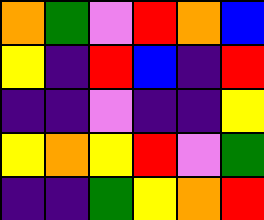[["orange", "green", "violet", "red", "orange", "blue"], ["yellow", "indigo", "red", "blue", "indigo", "red"], ["indigo", "indigo", "violet", "indigo", "indigo", "yellow"], ["yellow", "orange", "yellow", "red", "violet", "green"], ["indigo", "indigo", "green", "yellow", "orange", "red"]]